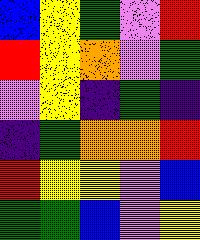[["blue", "yellow", "green", "violet", "red"], ["red", "yellow", "orange", "violet", "green"], ["violet", "yellow", "indigo", "green", "indigo"], ["indigo", "green", "orange", "orange", "red"], ["red", "yellow", "yellow", "violet", "blue"], ["green", "green", "blue", "violet", "yellow"]]